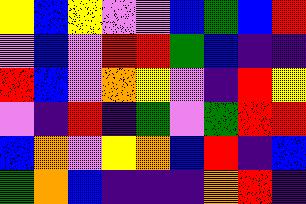[["yellow", "blue", "yellow", "violet", "violet", "blue", "green", "blue", "red"], ["violet", "blue", "violet", "red", "red", "green", "blue", "indigo", "indigo"], ["red", "blue", "violet", "orange", "yellow", "violet", "indigo", "red", "yellow"], ["violet", "indigo", "red", "indigo", "green", "violet", "green", "red", "red"], ["blue", "orange", "violet", "yellow", "orange", "blue", "red", "indigo", "blue"], ["green", "orange", "blue", "indigo", "indigo", "indigo", "orange", "red", "indigo"]]